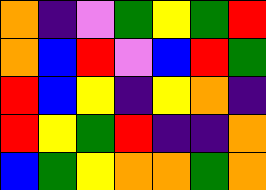[["orange", "indigo", "violet", "green", "yellow", "green", "red"], ["orange", "blue", "red", "violet", "blue", "red", "green"], ["red", "blue", "yellow", "indigo", "yellow", "orange", "indigo"], ["red", "yellow", "green", "red", "indigo", "indigo", "orange"], ["blue", "green", "yellow", "orange", "orange", "green", "orange"]]